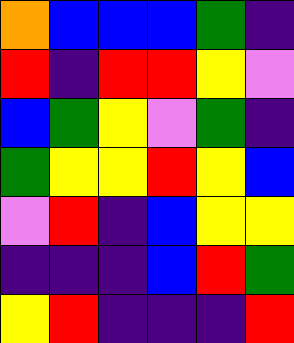[["orange", "blue", "blue", "blue", "green", "indigo"], ["red", "indigo", "red", "red", "yellow", "violet"], ["blue", "green", "yellow", "violet", "green", "indigo"], ["green", "yellow", "yellow", "red", "yellow", "blue"], ["violet", "red", "indigo", "blue", "yellow", "yellow"], ["indigo", "indigo", "indigo", "blue", "red", "green"], ["yellow", "red", "indigo", "indigo", "indigo", "red"]]